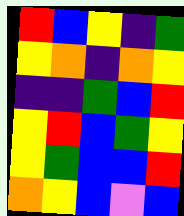[["red", "blue", "yellow", "indigo", "green"], ["yellow", "orange", "indigo", "orange", "yellow"], ["indigo", "indigo", "green", "blue", "red"], ["yellow", "red", "blue", "green", "yellow"], ["yellow", "green", "blue", "blue", "red"], ["orange", "yellow", "blue", "violet", "blue"]]